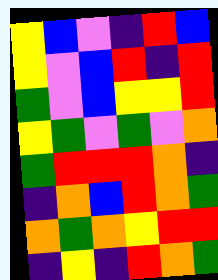[["yellow", "blue", "violet", "indigo", "red", "blue"], ["yellow", "violet", "blue", "red", "indigo", "red"], ["green", "violet", "blue", "yellow", "yellow", "red"], ["yellow", "green", "violet", "green", "violet", "orange"], ["green", "red", "red", "red", "orange", "indigo"], ["indigo", "orange", "blue", "red", "orange", "green"], ["orange", "green", "orange", "yellow", "red", "red"], ["indigo", "yellow", "indigo", "red", "orange", "green"]]